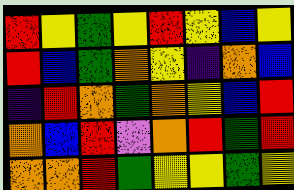[["red", "yellow", "green", "yellow", "red", "yellow", "blue", "yellow"], ["red", "blue", "green", "orange", "yellow", "indigo", "orange", "blue"], ["indigo", "red", "orange", "green", "orange", "yellow", "blue", "red"], ["orange", "blue", "red", "violet", "orange", "red", "green", "red"], ["orange", "orange", "red", "green", "yellow", "yellow", "green", "yellow"]]